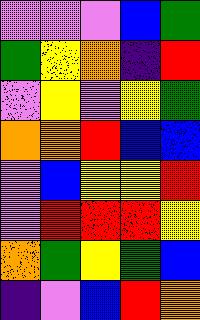[["violet", "violet", "violet", "blue", "green"], ["green", "yellow", "orange", "indigo", "red"], ["violet", "yellow", "violet", "yellow", "green"], ["orange", "orange", "red", "blue", "blue"], ["violet", "blue", "yellow", "yellow", "red"], ["violet", "red", "red", "red", "yellow"], ["orange", "green", "yellow", "green", "blue"], ["indigo", "violet", "blue", "red", "orange"]]